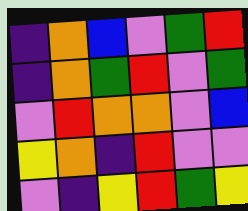[["indigo", "orange", "blue", "violet", "green", "red"], ["indigo", "orange", "green", "red", "violet", "green"], ["violet", "red", "orange", "orange", "violet", "blue"], ["yellow", "orange", "indigo", "red", "violet", "violet"], ["violet", "indigo", "yellow", "red", "green", "yellow"]]